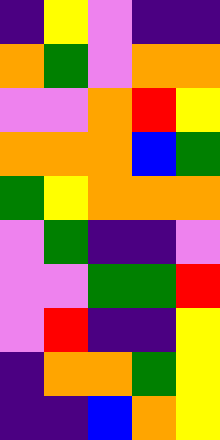[["indigo", "yellow", "violet", "indigo", "indigo"], ["orange", "green", "violet", "orange", "orange"], ["violet", "violet", "orange", "red", "yellow"], ["orange", "orange", "orange", "blue", "green"], ["green", "yellow", "orange", "orange", "orange"], ["violet", "green", "indigo", "indigo", "violet"], ["violet", "violet", "green", "green", "red"], ["violet", "red", "indigo", "indigo", "yellow"], ["indigo", "orange", "orange", "green", "yellow"], ["indigo", "indigo", "blue", "orange", "yellow"]]